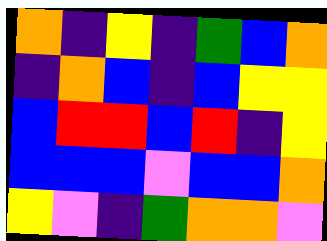[["orange", "indigo", "yellow", "indigo", "green", "blue", "orange"], ["indigo", "orange", "blue", "indigo", "blue", "yellow", "yellow"], ["blue", "red", "red", "blue", "red", "indigo", "yellow"], ["blue", "blue", "blue", "violet", "blue", "blue", "orange"], ["yellow", "violet", "indigo", "green", "orange", "orange", "violet"]]